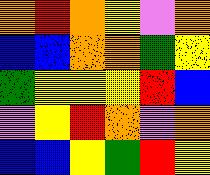[["orange", "red", "orange", "yellow", "violet", "orange"], ["blue", "blue", "orange", "orange", "green", "yellow"], ["green", "yellow", "yellow", "yellow", "red", "blue"], ["violet", "yellow", "red", "orange", "violet", "orange"], ["blue", "blue", "yellow", "green", "red", "yellow"]]